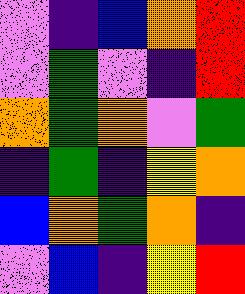[["violet", "indigo", "blue", "orange", "red"], ["violet", "green", "violet", "indigo", "red"], ["orange", "green", "orange", "violet", "green"], ["indigo", "green", "indigo", "yellow", "orange"], ["blue", "orange", "green", "orange", "indigo"], ["violet", "blue", "indigo", "yellow", "red"]]